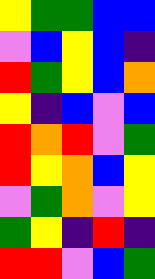[["yellow", "green", "green", "blue", "blue"], ["violet", "blue", "yellow", "blue", "indigo"], ["red", "green", "yellow", "blue", "orange"], ["yellow", "indigo", "blue", "violet", "blue"], ["red", "orange", "red", "violet", "green"], ["red", "yellow", "orange", "blue", "yellow"], ["violet", "green", "orange", "violet", "yellow"], ["green", "yellow", "indigo", "red", "indigo"], ["red", "red", "violet", "blue", "green"]]